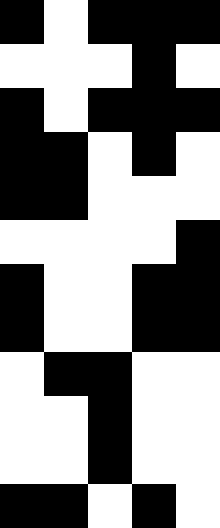[["black", "white", "black", "black", "black"], ["white", "white", "white", "black", "white"], ["black", "white", "black", "black", "black"], ["black", "black", "white", "black", "white"], ["black", "black", "white", "white", "white"], ["white", "white", "white", "white", "black"], ["black", "white", "white", "black", "black"], ["black", "white", "white", "black", "black"], ["white", "black", "black", "white", "white"], ["white", "white", "black", "white", "white"], ["white", "white", "black", "white", "white"], ["black", "black", "white", "black", "white"]]